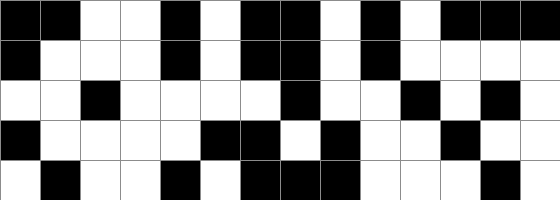[["black", "black", "white", "white", "black", "white", "black", "black", "white", "black", "white", "black", "black", "black"], ["black", "white", "white", "white", "black", "white", "black", "black", "white", "black", "white", "white", "white", "white"], ["white", "white", "black", "white", "white", "white", "white", "black", "white", "white", "black", "white", "black", "white"], ["black", "white", "white", "white", "white", "black", "black", "white", "black", "white", "white", "black", "white", "white"], ["white", "black", "white", "white", "black", "white", "black", "black", "black", "white", "white", "white", "black", "white"]]